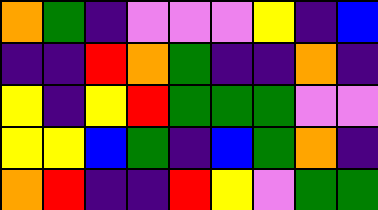[["orange", "green", "indigo", "violet", "violet", "violet", "yellow", "indigo", "blue"], ["indigo", "indigo", "red", "orange", "green", "indigo", "indigo", "orange", "indigo"], ["yellow", "indigo", "yellow", "red", "green", "green", "green", "violet", "violet"], ["yellow", "yellow", "blue", "green", "indigo", "blue", "green", "orange", "indigo"], ["orange", "red", "indigo", "indigo", "red", "yellow", "violet", "green", "green"]]